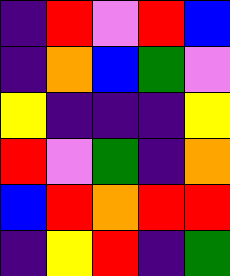[["indigo", "red", "violet", "red", "blue"], ["indigo", "orange", "blue", "green", "violet"], ["yellow", "indigo", "indigo", "indigo", "yellow"], ["red", "violet", "green", "indigo", "orange"], ["blue", "red", "orange", "red", "red"], ["indigo", "yellow", "red", "indigo", "green"]]